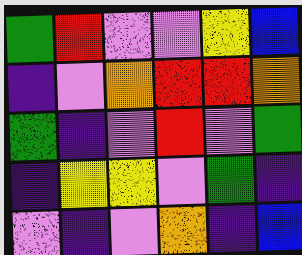[["green", "red", "violet", "violet", "yellow", "blue"], ["indigo", "violet", "orange", "red", "red", "orange"], ["green", "indigo", "violet", "red", "violet", "green"], ["indigo", "yellow", "yellow", "violet", "green", "indigo"], ["violet", "indigo", "violet", "orange", "indigo", "blue"]]